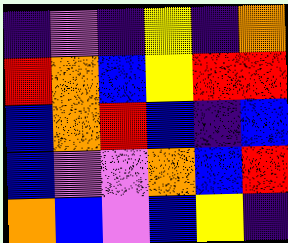[["indigo", "violet", "indigo", "yellow", "indigo", "orange"], ["red", "orange", "blue", "yellow", "red", "red"], ["blue", "orange", "red", "blue", "indigo", "blue"], ["blue", "violet", "violet", "orange", "blue", "red"], ["orange", "blue", "violet", "blue", "yellow", "indigo"]]